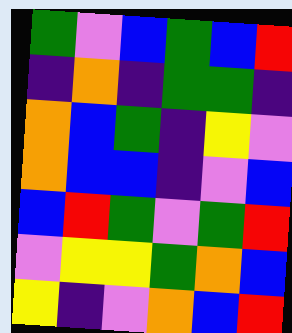[["green", "violet", "blue", "green", "blue", "red"], ["indigo", "orange", "indigo", "green", "green", "indigo"], ["orange", "blue", "green", "indigo", "yellow", "violet"], ["orange", "blue", "blue", "indigo", "violet", "blue"], ["blue", "red", "green", "violet", "green", "red"], ["violet", "yellow", "yellow", "green", "orange", "blue"], ["yellow", "indigo", "violet", "orange", "blue", "red"]]